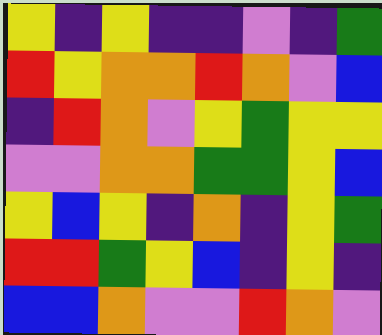[["yellow", "indigo", "yellow", "indigo", "indigo", "violet", "indigo", "green"], ["red", "yellow", "orange", "orange", "red", "orange", "violet", "blue"], ["indigo", "red", "orange", "violet", "yellow", "green", "yellow", "yellow"], ["violet", "violet", "orange", "orange", "green", "green", "yellow", "blue"], ["yellow", "blue", "yellow", "indigo", "orange", "indigo", "yellow", "green"], ["red", "red", "green", "yellow", "blue", "indigo", "yellow", "indigo"], ["blue", "blue", "orange", "violet", "violet", "red", "orange", "violet"]]